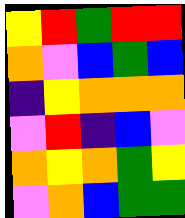[["yellow", "red", "green", "red", "red"], ["orange", "violet", "blue", "green", "blue"], ["indigo", "yellow", "orange", "orange", "orange"], ["violet", "red", "indigo", "blue", "violet"], ["orange", "yellow", "orange", "green", "yellow"], ["violet", "orange", "blue", "green", "green"]]